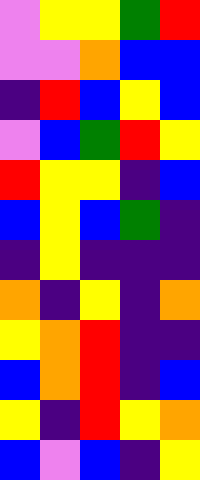[["violet", "yellow", "yellow", "green", "red"], ["violet", "violet", "orange", "blue", "blue"], ["indigo", "red", "blue", "yellow", "blue"], ["violet", "blue", "green", "red", "yellow"], ["red", "yellow", "yellow", "indigo", "blue"], ["blue", "yellow", "blue", "green", "indigo"], ["indigo", "yellow", "indigo", "indigo", "indigo"], ["orange", "indigo", "yellow", "indigo", "orange"], ["yellow", "orange", "red", "indigo", "indigo"], ["blue", "orange", "red", "indigo", "blue"], ["yellow", "indigo", "red", "yellow", "orange"], ["blue", "violet", "blue", "indigo", "yellow"]]